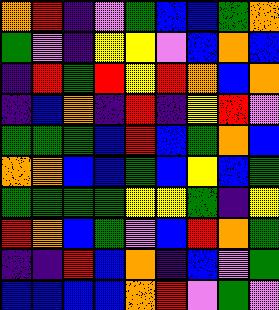[["orange", "red", "indigo", "violet", "green", "blue", "blue", "green", "orange"], ["green", "violet", "indigo", "yellow", "yellow", "violet", "blue", "orange", "blue"], ["indigo", "red", "green", "red", "yellow", "red", "orange", "blue", "orange"], ["indigo", "blue", "orange", "indigo", "red", "indigo", "yellow", "red", "violet"], ["green", "green", "green", "blue", "red", "blue", "green", "orange", "blue"], ["orange", "orange", "blue", "blue", "green", "blue", "yellow", "blue", "green"], ["green", "green", "green", "green", "yellow", "yellow", "green", "indigo", "yellow"], ["red", "orange", "blue", "green", "violet", "blue", "red", "orange", "green"], ["indigo", "indigo", "red", "blue", "orange", "indigo", "blue", "violet", "green"], ["blue", "blue", "blue", "blue", "orange", "red", "violet", "green", "violet"]]